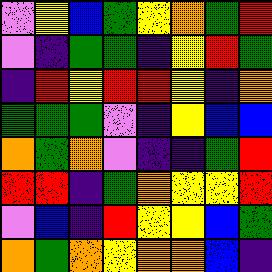[["violet", "yellow", "blue", "green", "yellow", "orange", "green", "red"], ["violet", "indigo", "green", "green", "indigo", "yellow", "red", "green"], ["indigo", "red", "yellow", "red", "red", "yellow", "indigo", "orange"], ["green", "green", "green", "violet", "indigo", "yellow", "blue", "blue"], ["orange", "green", "orange", "violet", "indigo", "indigo", "green", "red"], ["red", "red", "indigo", "green", "orange", "yellow", "yellow", "red"], ["violet", "blue", "indigo", "red", "yellow", "yellow", "blue", "green"], ["orange", "green", "orange", "yellow", "orange", "orange", "blue", "indigo"]]